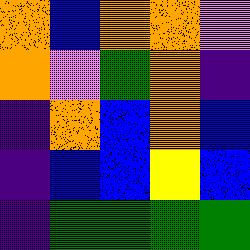[["orange", "blue", "orange", "orange", "violet"], ["orange", "violet", "green", "orange", "indigo"], ["indigo", "orange", "blue", "orange", "blue"], ["indigo", "blue", "blue", "yellow", "blue"], ["indigo", "green", "green", "green", "green"]]